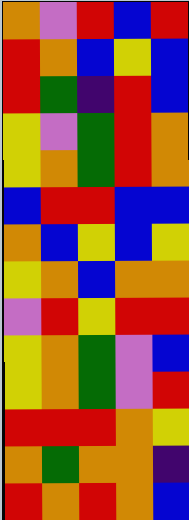[["orange", "violet", "red", "blue", "red"], ["red", "orange", "blue", "yellow", "blue"], ["red", "green", "indigo", "red", "blue"], ["yellow", "violet", "green", "red", "orange"], ["yellow", "orange", "green", "red", "orange"], ["blue", "red", "red", "blue", "blue"], ["orange", "blue", "yellow", "blue", "yellow"], ["yellow", "orange", "blue", "orange", "orange"], ["violet", "red", "yellow", "red", "red"], ["yellow", "orange", "green", "violet", "blue"], ["yellow", "orange", "green", "violet", "red"], ["red", "red", "red", "orange", "yellow"], ["orange", "green", "orange", "orange", "indigo"], ["red", "orange", "red", "orange", "blue"]]